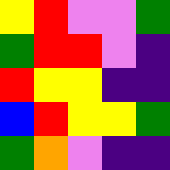[["yellow", "red", "violet", "violet", "green"], ["green", "red", "red", "violet", "indigo"], ["red", "yellow", "yellow", "indigo", "indigo"], ["blue", "red", "yellow", "yellow", "green"], ["green", "orange", "violet", "indigo", "indigo"]]